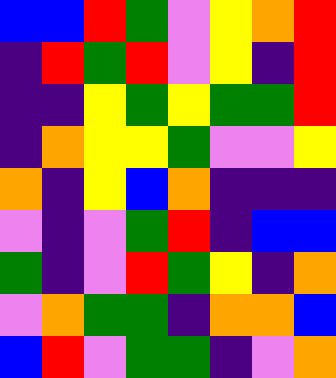[["blue", "blue", "red", "green", "violet", "yellow", "orange", "red"], ["indigo", "red", "green", "red", "violet", "yellow", "indigo", "red"], ["indigo", "indigo", "yellow", "green", "yellow", "green", "green", "red"], ["indigo", "orange", "yellow", "yellow", "green", "violet", "violet", "yellow"], ["orange", "indigo", "yellow", "blue", "orange", "indigo", "indigo", "indigo"], ["violet", "indigo", "violet", "green", "red", "indigo", "blue", "blue"], ["green", "indigo", "violet", "red", "green", "yellow", "indigo", "orange"], ["violet", "orange", "green", "green", "indigo", "orange", "orange", "blue"], ["blue", "red", "violet", "green", "green", "indigo", "violet", "orange"]]